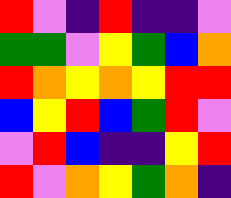[["red", "violet", "indigo", "red", "indigo", "indigo", "violet"], ["green", "green", "violet", "yellow", "green", "blue", "orange"], ["red", "orange", "yellow", "orange", "yellow", "red", "red"], ["blue", "yellow", "red", "blue", "green", "red", "violet"], ["violet", "red", "blue", "indigo", "indigo", "yellow", "red"], ["red", "violet", "orange", "yellow", "green", "orange", "indigo"]]